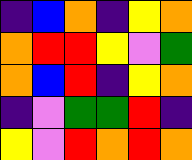[["indigo", "blue", "orange", "indigo", "yellow", "orange"], ["orange", "red", "red", "yellow", "violet", "green"], ["orange", "blue", "red", "indigo", "yellow", "orange"], ["indigo", "violet", "green", "green", "red", "indigo"], ["yellow", "violet", "red", "orange", "red", "orange"]]